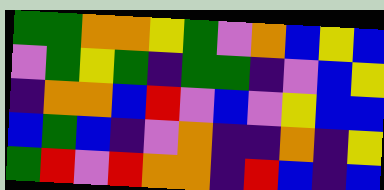[["green", "green", "orange", "orange", "yellow", "green", "violet", "orange", "blue", "yellow", "blue"], ["violet", "green", "yellow", "green", "indigo", "green", "green", "indigo", "violet", "blue", "yellow"], ["indigo", "orange", "orange", "blue", "red", "violet", "blue", "violet", "yellow", "blue", "blue"], ["blue", "green", "blue", "indigo", "violet", "orange", "indigo", "indigo", "orange", "indigo", "yellow"], ["green", "red", "violet", "red", "orange", "orange", "indigo", "red", "blue", "indigo", "blue"]]